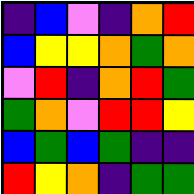[["indigo", "blue", "violet", "indigo", "orange", "red"], ["blue", "yellow", "yellow", "orange", "green", "orange"], ["violet", "red", "indigo", "orange", "red", "green"], ["green", "orange", "violet", "red", "red", "yellow"], ["blue", "green", "blue", "green", "indigo", "indigo"], ["red", "yellow", "orange", "indigo", "green", "green"]]